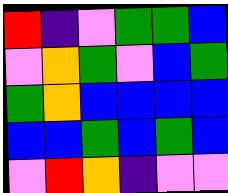[["red", "indigo", "violet", "green", "green", "blue"], ["violet", "orange", "green", "violet", "blue", "green"], ["green", "orange", "blue", "blue", "blue", "blue"], ["blue", "blue", "green", "blue", "green", "blue"], ["violet", "red", "orange", "indigo", "violet", "violet"]]